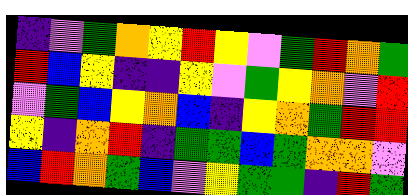[["indigo", "violet", "green", "orange", "yellow", "red", "yellow", "violet", "green", "red", "orange", "green"], ["red", "blue", "yellow", "indigo", "indigo", "yellow", "violet", "green", "yellow", "orange", "violet", "red"], ["violet", "green", "blue", "yellow", "orange", "blue", "indigo", "yellow", "orange", "green", "red", "red"], ["yellow", "indigo", "orange", "red", "indigo", "green", "green", "blue", "green", "orange", "orange", "violet"], ["blue", "red", "orange", "green", "blue", "violet", "yellow", "green", "green", "indigo", "red", "green"]]